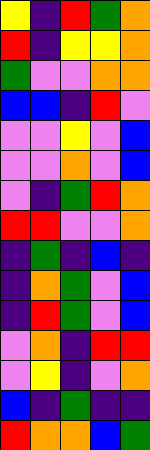[["yellow", "indigo", "red", "green", "orange"], ["red", "indigo", "yellow", "yellow", "orange"], ["green", "violet", "violet", "orange", "orange"], ["blue", "blue", "indigo", "red", "violet"], ["violet", "violet", "yellow", "violet", "blue"], ["violet", "violet", "orange", "violet", "blue"], ["violet", "indigo", "green", "red", "orange"], ["red", "red", "violet", "violet", "orange"], ["indigo", "green", "indigo", "blue", "indigo"], ["indigo", "orange", "green", "violet", "blue"], ["indigo", "red", "green", "violet", "blue"], ["violet", "orange", "indigo", "red", "red"], ["violet", "yellow", "indigo", "violet", "orange"], ["blue", "indigo", "green", "indigo", "indigo"], ["red", "orange", "orange", "blue", "green"]]